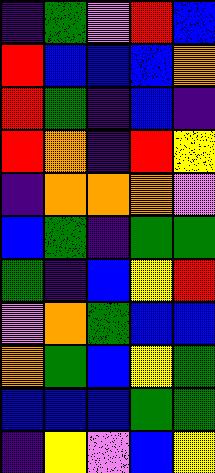[["indigo", "green", "violet", "red", "blue"], ["red", "blue", "blue", "blue", "orange"], ["red", "green", "indigo", "blue", "indigo"], ["red", "orange", "indigo", "red", "yellow"], ["indigo", "orange", "orange", "orange", "violet"], ["blue", "green", "indigo", "green", "green"], ["green", "indigo", "blue", "yellow", "red"], ["violet", "orange", "green", "blue", "blue"], ["orange", "green", "blue", "yellow", "green"], ["blue", "blue", "blue", "green", "green"], ["indigo", "yellow", "violet", "blue", "yellow"]]